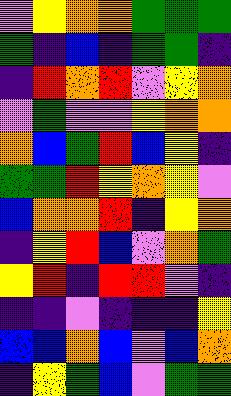[["violet", "yellow", "orange", "orange", "green", "green", "green"], ["green", "indigo", "blue", "indigo", "green", "green", "indigo"], ["indigo", "red", "orange", "red", "violet", "yellow", "orange"], ["violet", "green", "violet", "violet", "yellow", "orange", "orange"], ["orange", "blue", "green", "red", "blue", "yellow", "indigo"], ["green", "green", "red", "yellow", "orange", "yellow", "violet"], ["blue", "orange", "orange", "red", "indigo", "yellow", "orange"], ["indigo", "yellow", "red", "blue", "violet", "orange", "green"], ["yellow", "red", "indigo", "red", "red", "violet", "indigo"], ["indigo", "indigo", "violet", "indigo", "indigo", "indigo", "yellow"], ["blue", "blue", "orange", "blue", "violet", "blue", "orange"], ["indigo", "yellow", "green", "blue", "violet", "green", "green"]]